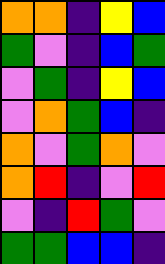[["orange", "orange", "indigo", "yellow", "blue"], ["green", "violet", "indigo", "blue", "green"], ["violet", "green", "indigo", "yellow", "blue"], ["violet", "orange", "green", "blue", "indigo"], ["orange", "violet", "green", "orange", "violet"], ["orange", "red", "indigo", "violet", "red"], ["violet", "indigo", "red", "green", "violet"], ["green", "green", "blue", "blue", "indigo"]]